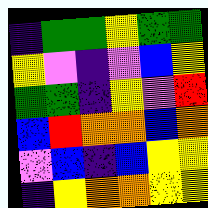[["indigo", "green", "green", "yellow", "green", "green"], ["yellow", "violet", "indigo", "violet", "blue", "yellow"], ["green", "green", "indigo", "yellow", "violet", "red"], ["blue", "red", "orange", "orange", "blue", "orange"], ["violet", "blue", "indigo", "blue", "yellow", "yellow"], ["indigo", "yellow", "orange", "orange", "yellow", "yellow"]]